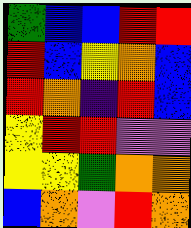[["green", "blue", "blue", "red", "red"], ["red", "blue", "yellow", "orange", "blue"], ["red", "orange", "indigo", "red", "blue"], ["yellow", "red", "red", "violet", "violet"], ["yellow", "yellow", "green", "orange", "orange"], ["blue", "orange", "violet", "red", "orange"]]